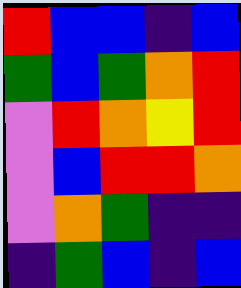[["red", "blue", "blue", "indigo", "blue"], ["green", "blue", "green", "orange", "red"], ["violet", "red", "orange", "yellow", "red"], ["violet", "blue", "red", "red", "orange"], ["violet", "orange", "green", "indigo", "indigo"], ["indigo", "green", "blue", "indigo", "blue"]]